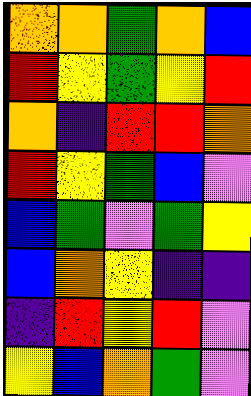[["orange", "orange", "green", "orange", "blue"], ["red", "yellow", "green", "yellow", "red"], ["orange", "indigo", "red", "red", "orange"], ["red", "yellow", "green", "blue", "violet"], ["blue", "green", "violet", "green", "yellow"], ["blue", "orange", "yellow", "indigo", "indigo"], ["indigo", "red", "yellow", "red", "violet"], ["yellow", "blue", "orange", "green", "violet"]]